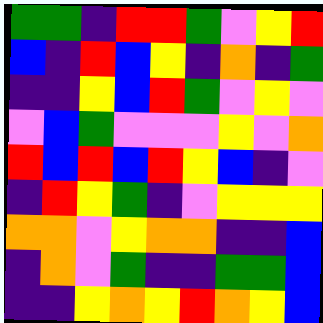[["green", "green", "indigo", "red", "red", "green", "violet", "yellow", "red"], ["blue", "indigo", "red", "blue", "yellow", "indigo", "orange", "indigo", "green"], ["indigo", "indigo", "yellow", "blue", "red", "green", "violet", "yellow", "violet"], ["violet", "blue", "green", "violet", "violet", "violet", "yellow", "violet", "orange"], ["red", "blue", "red", "blue", "red", "yellow", "blue", "indigo", "violet"], ["indigo", "red", "yellow", "green", "indigo", "violet", "yellow", "yellow", "yellow"], ["orange", "orange", "violet", "yellow", "orange", "orange", "indigo", "indigo", "blue"], ["indigo", "orange", "violet", "green", "indigo", "indigo", "green", "green", "blue"], ["indigo", "indigo", "yellow", "orange", "yellow", "red", "orange", "yellow", "blue"]]